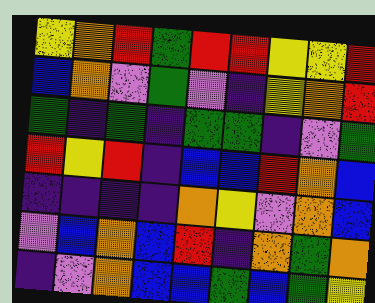[["yellow", "orange", "red", "green", "red", "red", "yellow", "yellow", "red"], ["blue", "orange", "violet", "green", "violet", "indigo", "yellow", "orange", "red"], ["green", "indigo", "green", "indigo", "green", "green", "indigo", "violet", "green"], ["red", "yellow", "red", "indigo", "blue", "blue", "red", "orange", "blue"], ["indigo", "indigo", "indigo", "indigo", "orange", "yellow", "violet", "orange", "blue"], ["violet", "blue", "orange", "blue", "red", "indigo", "orange", "green", "orange"], ["indigo", "violet", "orange", "blue", "blue", "green", "blue", "green", "yellow"]]